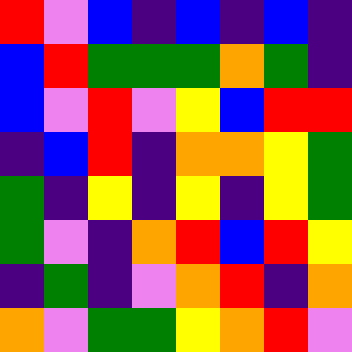[["red", "violet", "blue", "indigo", "blue", "indigo", "blue", "indigo"], ["blue", "red", "green", "green", "green", "orange", "green", "indigo"], ["blue", "violet", "red", "violet", "yellow", "blue", "red", "red"], ["indigo", "blue", "red", "indigo", "orange", "orange", "yellow", "green"], ["green", "indigo", "yellow", "indigo", "yellow", "indigo", "yellow", "green"], ["green", "violet", "indigo", "orange", "red", "blue", "red", "yellow"], ["indigo", "green", "indigo", "violet", "orange", "red", "indigo", "orange"], ["orange", "violet", "green", "green", "yellow", "orange", "red", "violet"]]